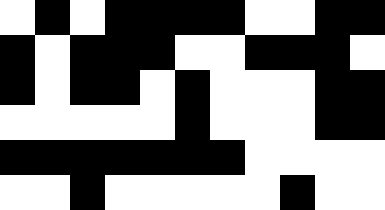[["white", "black", "white", "black", "black", "black", "black", "white", "white", "black", "black"], ["black", "white", "black", "black", "black", "white", "white", "black", "black", "black", "white"], ["black", "white", "black", "black", "white", "black", "white", "white", "white", "black", "black"], ["white", "white", "white", "white", "white", "black", "white", "white", "white", "black", "black"], ["black", "black", "black", "black", "black", "black", "black", "white", "white", "white", "white"], ["white", "white", "black", "white", "white", "white", "white", "white", "black", "white", "white"]]